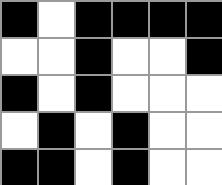[["black", "white", "black", "black", "black", "black"], ["white", "white", "black", "white", "white", "black"], ["black", "white", "black", "white", "white", "white"], ["white", "black", "white", "black", "white", "white"], ["black", "black", "white", "black", "white", "white"]]